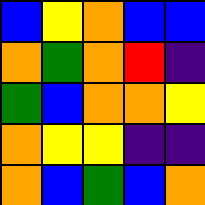[["blue", "yellow", "orange", "blue", "blue"], ["orange", "green", "orange", "red", "indigo"], ["green", "blue", "orange", "orange", "yellow"], ["orange", "yellow", "yellow", "indigo", "indigo"], ["orange", "blue", "green", "blue", "orange"]]